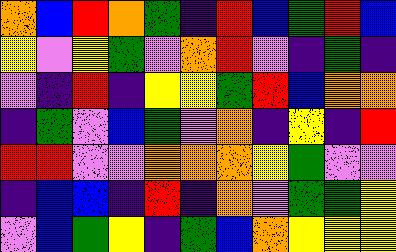[["orange", "blue", "red", "orange", "green", "indigo", "red", "blue", "green", "red", "blue"], ["yellow", "violet", "yellow", "green", "violet", "orange", "red", "violet", "indigo", "green", "indigo"], ["violet", "indigo", "red", "indigo", "yellow", "yellow", "green", "red", "blue", "orange", "orange"], ["indigo", "green", "violet", "blue", "green", "violet", "orange", "indigo", "yellow", "indigo", "red"], ["red", "red", "violet", "violet", "orange", "orange", "orange", "yellow", "green", "violet", "violet"], ["indigo", "blue", "blue", "indigo", "red", "indigo", "orange", "violet", "green", "green", "yellow"], ["violet", "blue", "green", "yellow", "indigo", "green", "blue", "orange", "yellow", "yellow", "yellow"]]